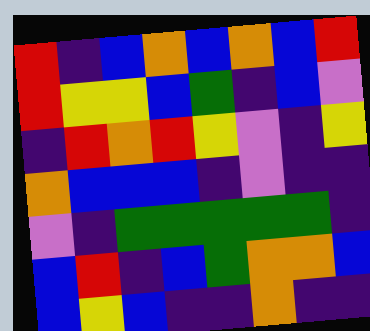[["red", "indigo", "blue", "orange", "blue", "orange", "blue", "red"], ["red", "yellow", "yellow", "blue", "green", "indigo", "blue", "violet"], ["indigo", "red", "orange", "red", "yellow", "violet", "indigo", "yellow"], ["orange", "blue", "blue", "blue", "indigo", "violet", "indigo", "indigo"], ["violet", "indigo", "green", "green", "green", "green", "green", "indigo"], ["blue", "red", "indigo", "blue", "green", "orange", "orange", "blue"], ["blue", "yellow", "blue", "indigo", "indigo", "orange", "indigo", "indigo"]]